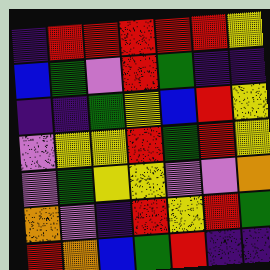[["indigo", "red", "red", "red", "red", "red", "yellow"], ["blue", "green", "violet", "red", "green", "indigo", "indigo"], ["indigo", "indigo", "green", "yellow", "blue", "red", "yellow"], ["violet", "yellow", "yellow", "red", "green", "red", "yellow"], ["violet", "green", "yellow", "yellow", "violet", "violet", "orange"], ["orange", "violet", "indigo", "red", "yellow", "red", "green"], ["red", "orange", "blue", "green", "red", "indigo", "indigo"]]